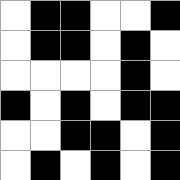[["white", "black", "black", "white", "white", "black"], ["white", "black", "black", "white", "black", "white"], ["white", "white", "white", "white", "black", "white"], ["black", "white", "black", "white", "black", "black"], ["white", "white", "black", "black", "white", "black"], ["white", "black", "white", "black", "white", "black"]]